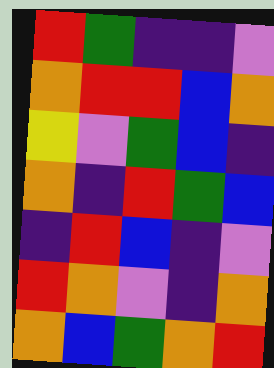[["red", "green", "indigo", "indigo", "violet"], ["orange", "red", "red", "blue", "orange"], ["yellow", "violet", "green", "blue", "indigo"], ["orange", "indigo", "red", "green", "blue"], ["indigo", "red", "blue", "indigo", "violet"], ["red", "orange", "violet", "indigo", "orange"], ["orange", "blue", "green", "orange", "red"]]